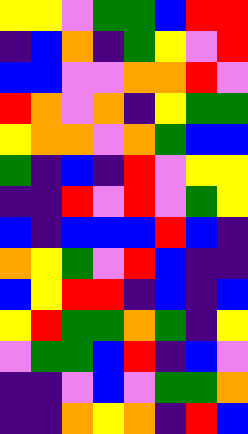[["yellow", "yellow", "violet", "green", "green", "blue", "red", "red"], ["indigo", "blue", "orange", "indigo", "green", "yellow", "violet", "red"], ["blue", "blue", "violet", "violet", "orange", "orange", "red", "violet"], ["red", "orange", "violet", "orange", "indigo", "yellow", "green", "green"], ["yellow", "orange", "orange", "violet", "orange", "green", "blue", "blue"], ["green", "indigo", "blue", "indigo", "red", "violet", "yellow", "yellow"], ["indigo", "indigo", "red", "violet", "red", "violet", "green", "yellow"], ["blue", "indigo", "blue", "blue", "blue", "red", "blue", "indigo"], ["orange", "yellow", "green", "violet", "red", "blue", "indigo", "indigo"], ["blue", "yellow", "red", "red", "indigo", "blue", "indigo", "blue"], ["yellow", "red", "green", "green", "orange", "green", "indigo", "yellow"], ["violet", "green", "green", "blue", "red", "indigo", "blue", "violet"], ["indigo", "indigo", "violet", "blue", "violet", "green", "green", "orange"], ["indigo", "indigo", "orange", "yellow", "orange", "indigo", "red", "blue"]]